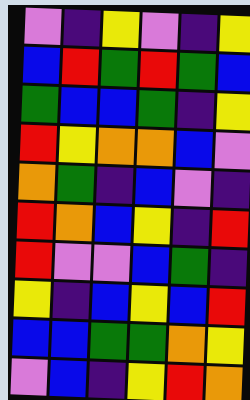[["violet", "indigo", "yellow", "violet", "indigo", "yellow"], ["blue", "red", "green", "red", "green", "blue"], ["green", "blue", "blue", "green", "indigo", "yellow"], ["red", "yellow", "orange", "orange", "blue", "violet"], ["orange", "green", "indigo", "blue", "violet", "indigo"], ["red", "orange", "blue", "yellow", "indigo", "red"], ["red", "violet", "violet", "blue", "green", "indigo"], ["yellow", "indigo", "blue", "yellow", "blue", "red"], ["blue", "blue", "green", "green", "orange", "yellow"], ["violet", "blue", "indigo", "yellow", "red", "orange"]]